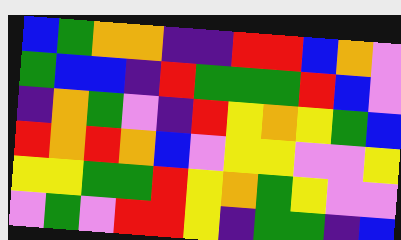[["blue", "green", "orange", "orange", "indigo", "indigo", "red", "red", "blue", "orange", "violet"], ["green", "blue", "blue", "indigo", "red", "green", "green", "green", "red", "blue", "violet"], ["indigo", "orange", "green", "violet", "indigo", "red", "yellow", "orange", "yellow", "green", "blue"], ["red", "orange", "red", "orange", "blue", "violet", "yellow", "yellow", "violet", "violet", "yellow"], ["yellow", "yellow", "green", "green", "red", "yellow", "orange", "green", "yellow", "violet", "violet"], ["violet", "green", "violet", "red", "red", "yellow", "indigo", "green", "green", "indigo", "blue"]]